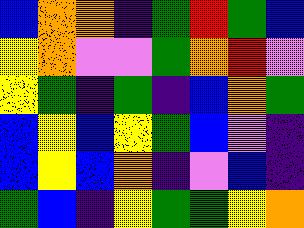[["blue", "orange", "orange", "indigo", "green", "red", "green", "blue"], ["yellow", "orange", "violet", "violet", "green", "orange", "red", "violet"], ["yellow", "green", "indigo", "green", "indigo", "blue", "orange", "green"], ["blue", "yellow", "blue", "yellow", "green", "blue", "violet", "indigo"], ["blue", "yellow", "blue", "orange", "indigo", "violet", "blue", "indigo"], ["green", "blue", "indigo", "yellow", "green", "green", "yellow", "orange"]]